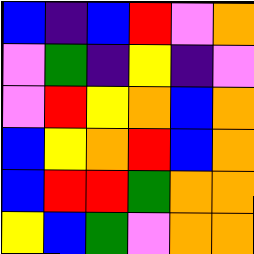[["blue", "indigo", "blue", "red", "violet", "orange"], ["violet", "green", "indigo", "yellow", "indigo", "violet"], ["violet", "red", "yellow", "orange", "blue", "orange"], ["blue", "yellow", "orange", "red", "blue", "orange"], ["blue", "red", "red", "green", "orange", "orange"], ["yellow", "blue", "green", "violet", "orange", "orange"]]